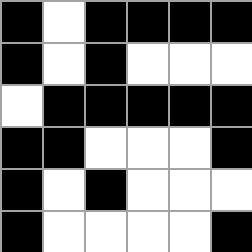[["black", "white", "black", "black", "black", "black"], ["black", "white", "black", "white", "white", "white"], ["white", "black", "black", "black", "black", "black"], ["black", "black", "white", "white", "white", "black"], ["black", "white", "black", "white", "white", "white"], ["black", "white", "white", "white", "white", "black"]]